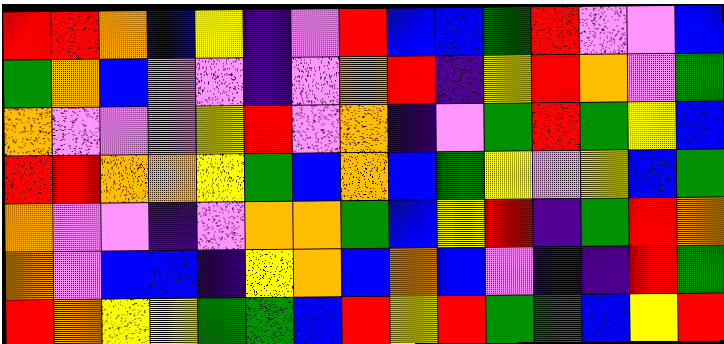[["red", "red", "orange", "blue", "yellow", "indigo", "violet", "red", "blue", "blue", "green", "red", "violet", "violet", "blue"], ["green", "orange", "blue", "violet", "violet", "indigo", "violet", "orange", "red", "indigo", "yellow", "red", "orange", "violet", "green"], ["orange", "violet", "violet", "violet", "yellow", "red", "violet", "orange", "indigo", "violet", "green", "red", "green", "yellow", "blue"], ["red", "red", "orange", "orange", "yellow", "green", "blue", "orange", "blue", "green", "yellow", "violet", "yellow", "blue", "green"], ["orange", "violet", "violet", "indigo", "violet", "orange", "orange", "green", "blue", "yellow", "red", "indigo", "green", "red", "orange"], ["orange", "violet", "blue", "blue", "indigo", "yellow", "orange", "blue", "orange", "blue", "violet", "indigo", "indigo", "red", "green"], ["red", "orange", "yellow", "yellow", "green", "green", "blue", "red", "yellow", "red", "green", "green", "blue", "yellow", "red"]]